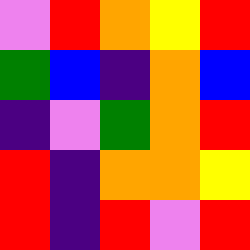[["violet", "red", "orange", "yellow", "red"], ["green", "blue", "indigo", "orange", "blue"], ["indigo", "violet", "green", "orange", "red"], ["red", "indigo", "orange", "orange", "yellow"], ["red", "indigo", "red", "violet", "red"]]